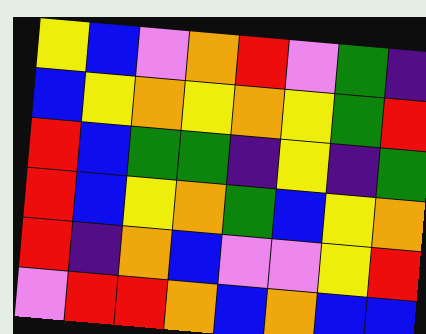[["yellow", "blue", "violet", "orange", "red", "violet", "green", "indigo"], ["blue", "yellow", "orange", "yellow", "orange", "yellow", "green", "red"], ["red", "blue", "green", "green", "indigo", "yellow", "indigo", "green"], ["red", "blue", "yellow", "orange", "green", "blue", "yellow", "orange"], ["red", "indigo", "orange", "blue", "violet", "violet", "yellow", "red"], ["violet", "red", "red", "orange", "blue", "orange", "blue", "blue"]]